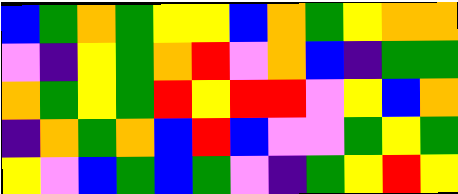[["blue", "green", "orange", "green", "yellow", "yellow", "blue", "orange", "green", "yellow", "orange", "orange"], ["violet", "indigo", "yellow", "green", "orange", "red", "violet", "orange", "blue", "indigo", "green", "green"], ["orange", "green", "yellow", "green", "red", "yellow", "red", "red", "violet", "yellow", "blue", "orange"], ["indigo", "orange", "green", "orange", "blue", "red", "blue", "violet", "violet", "green", "yellow", "green"], ["yellow", "violet", "blue", "green", "blue", "green", "violet", "indigo", "green", "yellow", "red", "yellow"]]